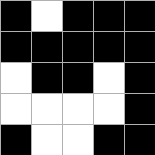[["black", "white", "black", "black", "black"], ["black", "black", "black", "black", "black"], ["white", "black", "black", "white", "black"], ["white", "white", "white", "white", "black"], ["black", "white", "white", "black", "black"]]